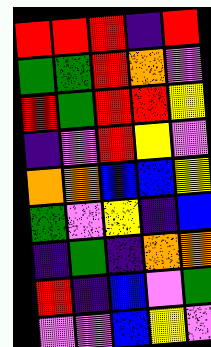[["red", "red", "red", "indigo", "red"], ["green", "green", "red", "orange", "violet"], ["red", "green", "red", "red", "yellow"], ["indigo", "violet", "red", "yellow", "violet"], ["orange", "orange", "blue", "blue", "yellow"], ["green", "violet", "yellow", "indigo", "blue"], ["indigo", "green", "indigo", "orange", "orange"], ["red", "indigo", "blue", "violet", "green"], ["violet", "violet", "blue", "yellow", "violet"]]